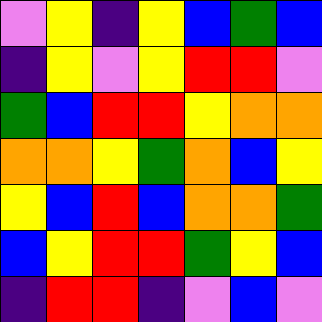[["violet", "yellow", "indigo", "yellow", "blue", "green", "blue"], ["indigo", "yellow", "violet", "yellow", "red", "red", "violet"], ["green", "blue", "red", "red", "yellow", "orange", "orange"], ["orange", "orange", "yellow", "green", "orange", "blue", "yellow"], ["yellow", "blue", "red", "blue", "orange", "orange", "green"], ["blue", "yellow", "red", "red", "green", "yellow", "blue"], ["indigo", "red", "red", "indigo", "violet", "blue", "violet"]]